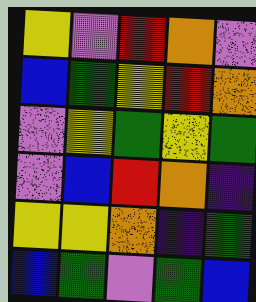[["yellow", "violet", "red", "orange", "violet"], ["blue", "green", "yellow", "red", "orange"], ["violet", "yellow", "green", "yellow", "green"], ["violet", "blue", "red", "orange", "indigo"], ["yellow", "yellow", "orange", "indigo", "green"], ["blue", "green", "violet", "green", "blue"]]